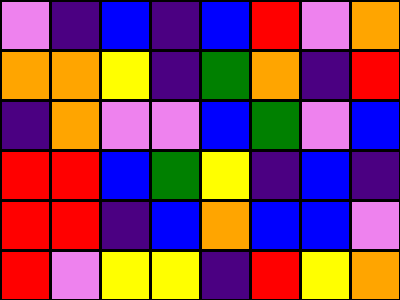[["violet", "indigo", "blue", "indigo", "blue", "red", "violet", "orange"], ["orange", "orange", "yellow", "indigo", "green", "orange", "indigo", "red"], ["indigo", "orange", "violet", "violet", "blue", "green", "violet", "blue"], ["red", "red", "blue", "green", "yellow", "indigo", "blue", "indigo"], ["red", "red", "indigo", "blue", "orange", "blue", "blue", "violet"], ["red", "violet", "yellow", "yellow", "indigo", "red", "yellow", "orange"]]